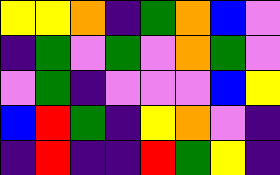[["yellow", "yellow", "orange", "indigo", "green", "orange", "blue", "violet"], ["indigo", "green", "violet", "green", "violet", "orange", "green", "violet"], ["violet", "green", "indigo", "violet", "violet", "violet", "blue", "yellow"], ["blue", "red", "green", "indigo", "yellow", "orange", "violet", "indigo"], ["indigo", "red", "indigo", "indigo", "red", "green", "yellow", "indigo"]]